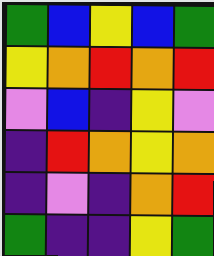[["green", "blue", "yellow", "blue", "green"], ["yellow", "orange", "red", "orange", "red"], ["violet", "blue", "indigo", "yellow", "violet"], ["indigo", "red", "orange", "yellow", "orange"], ["indigo", "violet", "indigo", "orange", "red"], ["green", "indigo", "indigo", "yellow", "green"]]